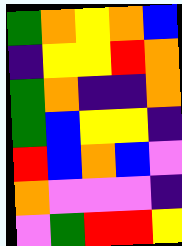[["green", "orange", "yellow", "orange", "blue"], ["indigo", "yellow", "yellow", "red", "orange"], ["green", "orange", "indigo", "indigo", "orange"], ["green", "blue", "yellow", "yellow", "indigo"], ["red", "blue", "orange", "blue", "violet"], ["orange", "violet", "violet", "violet", "indigo"], ["violet", "green", "red", "red", "yellow"]]